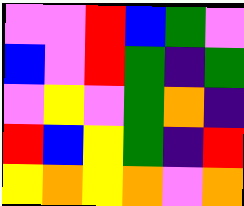[["violet", "violet", "red", "blue", "green", "violet"], ["blue", "violet", "red", "green", "indigo", "green"], ["violet", "yellow", "violet", "green", "orange", "indigo"], ["red", "blue", "yellow", "green", "indigo", "red"], ["yellow", "orange", "yellow", "orange", "violet", "orange"]]